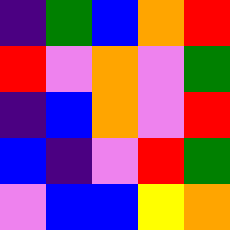[["indigo", "green", "blue", "orange", "red"], ["red", "violet", "orange", "violet", "green"], ["indigo", "blue", "orange", "violet", "red"], ["blue", "indigo", "violet", "red", "green"], ["violet", "blue", "blue", "yellow", "orange"]]